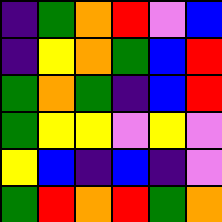[["indigo", "green", "orange", "red", "violet", "blue"], ["indigo", "yellow", "orange", "green", "blue", "red"], ["green", "orange", "green", "indigo", "blue", "red"], ["green", "yellow", "yellow", "violet", "yellow", "violet"], ["yellow", "blue", "indigo", "blue", "indigo", "violet"], ["green", "red", "orange", "red", "green", "orange"]]